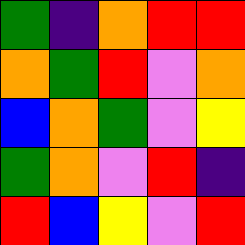[["green", "indigo", "orange", "red", "red"], ["orange", "green", "red", "violet", "orange"], ["blue", "orange", "green", "violet", "yellow"], ["green", "orange", "violet", "red", "indigo"], ["red", "blue", "yellow", "violet", "red"]]